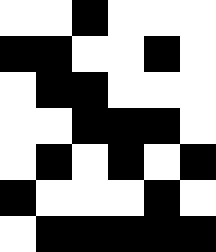[["white", "white", "black", "white", "white", "white"], ["black", "black", "white", "white", "black", "white"], ["white", "black", "black", "white", "white", "white"], ["white", "white", "black", "black", "black", "white"], ["white", "black", "white", "black", "white", "black"], ["black", "white", "white", "white", "black", "white"], ["white", "black", "black", "black", "black", "black"]]